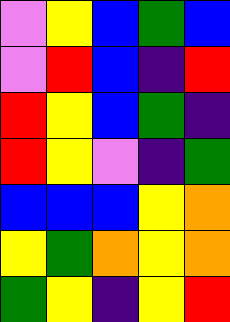[["violet", "yellow", "blue", "green", "blue"], ["violet", "red", "blue", "indigo", "red"], ["red", "yellow", "blue", "green", "indigo"], ["red", "yellow", "violet", "indigo", "green"], ["blue", "blue", "blue", "yellow", "orange"], ["yellow", "green", "orange", "yellow", "orange"], ["green", "yellow", "indigo", "yellow", "red"]]